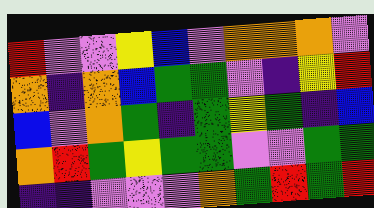[["red", "violet", "violet", "yellow", "blue", "violet", "orange", "orange", "orange", "violet"], ["orange", "indigo", "orange", "blue", "green", "green", "violet", "indigo", "yellow", "red"], ["blue", "violet", "orange", "green", "indigo", "green", "yellow", "green", "indigo", "blue"], ["orange", "red", "green", "yellow", "green", "green", "violet", "violet", "green", "green"], ["indigo", "indigo", "violet", "violet", "violet", "orange", "green", "red", "green", "red"]]